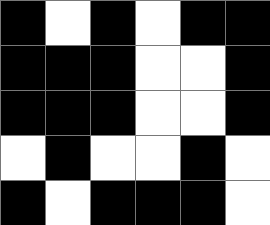[["black", "white", "black", "white", "black", "black"], ["black", "black", "black", "white", "white", "black"], ["black", "black", "black", "white", "white", "black"], ["white", "black", "white", "white", "black", "white"], ["black", "white", "black", "black", "black", "white"]]